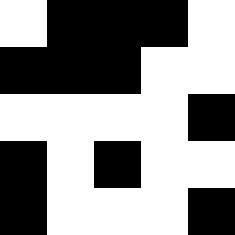[["white", "black", "black", "black", "white"], ["black", "black", "black", "white", "white"], ["white", "white", "white", "white", "black"], ["black", "white", "black", "white", "white"], ["black", "white", "white", "white", "black"]]